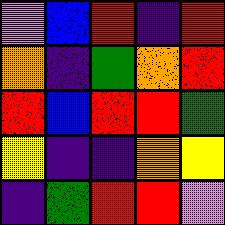[["violet", "blue", "red", "indigo", "red"], ["orange", "indigo", "green", "orange", "red"], ["red", "blue", "red", "red", "green"], ["yellow", "indigo", "indigo", "orange", "yellow"], ["indigo", "green", "red", "red", "violet"]]